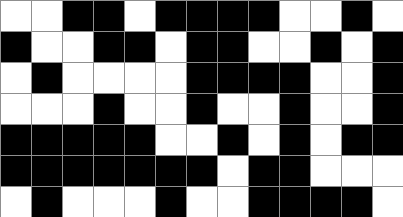[["white", "white", "black", "black", "white", "black", "black", "black", "black", "white", "white", "black", "white"], ["black", "white", "white", "black", "black", "white", "black", "black", "white", "white", "black", "white", "black"], ["white", "black", "white", "white", "white", "white", "black", "black", "black", "black", "white", "white", "black"], ["white", "white", "white", "black", "white", "white", "black", "white", "white", "black", "white", "white", "black"], ["black", "black", "black", "black", "black", "white", "white", "black", "white", "black", "white", "black", "black"], ["black", "black", "black", "black", "black", "black", "black", "white", "black", "black", "white", "white", "white"], ["white", "black", "white", "white", "white", "black", "white", "white", "black", "black", "black", "black", "white"]]